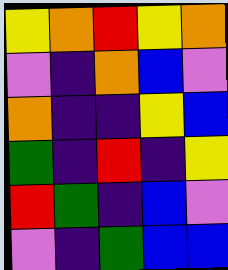[["yellow", "orange", "red", "yellow", "orange"], ["violet", "indigo", "orange", "blue", "violet"], ["orange", "indigo", "indigo", "yellow", "blue"], ["green", "indigo", "red", "indigo", "yellow"], ["red", "green", "indigo", "blue", "violet"], ["violet", "indigo", "green", "blue", "blue"]]